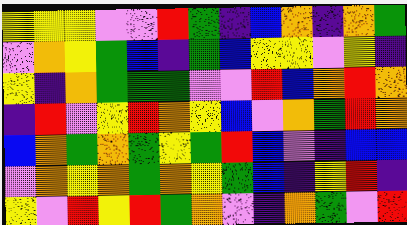[["yellow", "yellow", "yellow", "violet", "violet", "red", "green", "indigo", "blue", "orange", "indigo", "orange", "green"], ["violet", "orange", "yellow", "green", "blue", "indigo", "green", "blue", "yellow", "yellow", "violet", "yellow", "indigo"], ["yellow", "indigo", "orange", "green", "green", "green", "violet", "violet", "red", "blue", "orange", "red", "orange"], ["indigo", "red", "violet", "yellow", "red", "orange", "yellow", "blue", "violet", "orange", "green", "red", "orange"], ["blue", "orange", "green", "orange", "green", "yellow", "green", "red", "blue", "violet", "indigo", "blue", "blue"], ["violet", "orange", "yellow", "orange", "green", "orange", "yellow", "green", "blue", "indigo", "yellow", "red", "indigo"], ["yellow", "violet", "red", "yellow", "red", "green", "orange", "violet", "indigo", "orange", "green", "violet", "red"]]